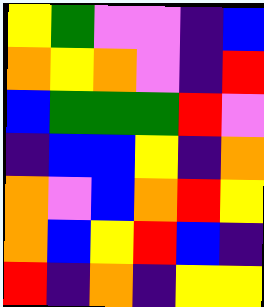[["yellow", "green", "violet", "violet", "indigo", "blue"], ["orange", "yellow", "orange", "violet", "indigo", "red"], ["blue", "green", "green", "green", "red", "violet"], ["indigo", "blue", "blue", "yellow", "indigo", "orange"], ["orange", "violet", "blue", "orange", "red", "yellow"], ["orange", "blue", "yellow", "red", "blue", "indigo"], ["red", "indigo", "orange", "indigo", "yellow", "yellow"]]